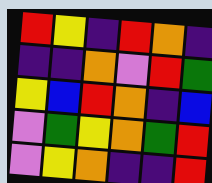[["red", "yellow", "indigo", "red", "orange", "indigo"], ["indigo", "indigo", "orange", "violet", "red", "green"], ["yellow", "blue", "red", "orange", "indigo", "blue"], ["violet", "green", "yellow", "orange", "green", "red"], ["violet", "yellow", "orange", "indigo", "indigo", "red"]]